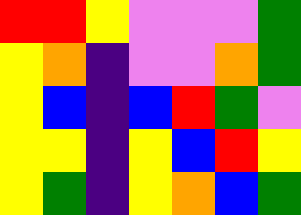[["red", "red", "yellow", "violet", "violet", "violet", "green"], ["yellow", "orange", "indigo", "violet", "violet", "orange", "green"], ["yellow", "blue", "indigo", "blue", "red", "green", "violet"], ["yellow", "yellow", "indigo", "yellow", "blue", "red", "yellow"], ["yellow", "green", "indigo", "yellow", "orange", "blue", "green"]]